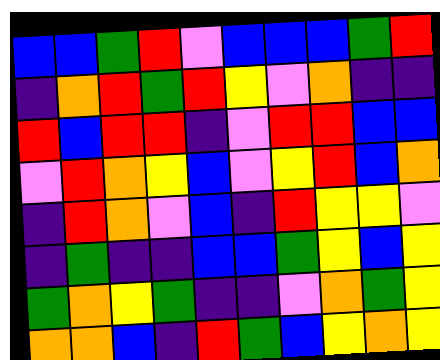[["blue", "blue", "green", "red", "violet", "blue", "blue", "blue", "green", "red"], ["indigo", "orange", "red", "green", "red", "yellow", "violet", "orange", "indigo", "indigo"], ["red", "blue", "red", "red", "indigo", "violet", "red", "red", "blue", "blue"], ["violet", "red", "orange", "yellow", "blue", "violet", "yellow", "red", "blue", "orange"], ["indigo", "red", "orange", "violet", "blue", "indigo", "red", "yellow", "yellow", "violet"], ["indigo", "green", "indigo", "indigo", "blue", "blue", "green", "yellow", "blue", "yellow"], ["green", "orange", "yellow", "green", "indigo", "indigo", "violet", "orange", "green", "yellow"], ["orange", "orange", "blue", "indigo", "red", "green", "blue", "yellow", "orange", "yellow"]]